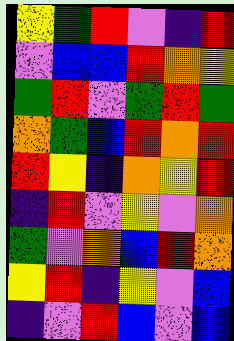[["yellow", "green", "red", "violet", "indigo", "red"], ["violet", "blue", "blue", "red", "orange", "yellow"], ["green", "red", "violet", "green", "red", "green"], ["orange", "green", "blue", "red", "orange", "red"], ["red", "yellow", "indigo", "orange", "yellow", "red"], ["indigo", "red", "violet", "yellow", "violet", "orange"], ["green", "violet", "orange", "blue", "red", "orange"], ["yellow", "red", "indigo", "yellow", "violet", "blue"], ["indigo", "violet", "red", "blue", "violet", "blue"]]